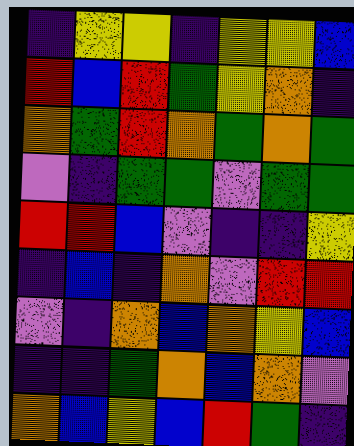[["indigo", "yellow", "yellow", "indigo", "yellow", "yellow", "blue"], ["red", "blue", "red", "green", "yellow", "orange", "indigo"], ["orange", "green", "red", "orange", "green", "orange", "green"], ["violet", "indigo", "green", "green", "violet", "green", "green"], ["red", "red", "blue", "violet", "indigo", "indigo", "yellow"], ["indigo", "blue", "indigo", "orange", "violet", "red", "red"], ["violet", "indigo", "orange", "blue", "orange", "yellow", "blue"], ["indigo", "indigo", "green", "orange", "blue", "orange", "violet"], ["orange", "blue", "yellow", "blue", "red", "green", "indigo"]]